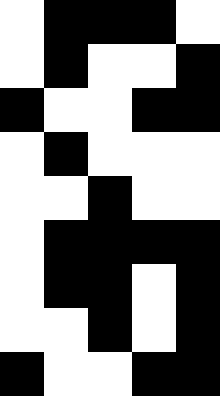[["white", "black", "black", "black", "white"], ["white", "black", "white", "white", "black"], ["black", "white", "white", "black", "black"], ["white", "black", "white", "white", "white"], ["white", "white", "black", "white", "white"], ["white", "black", "black", "black", "black"], ["white", "black", "black", "white", "black"], ["white", "white", "black", "white", "black"], ["black", "white", "white", "black", "black"]]